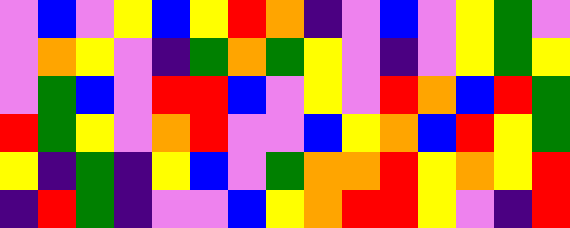[["violet", "blue", "violet", "yellow", "blue", "yellow", "red", "orange", "indigo", "violet", "blue", "violet", "yellow", "green", "violet"], ["violet", "orange", "yellow", "violet", "indigo", "green", "orange", "green", "yellow", "violet", "indigo", "violet", "yellow", "green", "yellow"], ["violet", "green", "blue", "violet", "red", "red", "blue", "violet", "yellow", "violet", "red", "orange", "blue", "red", "green"], ["red", "green", "yellow", "violet", "orange", "red", "violet", "violet", "blue", "yellow", "orange", "blue", "red", "yellow", "green"], ["yellow", "indigo", "green", "indigo", "yellow", "blue", "violet", "green", "orange", "orange", "red", "yellow", "orange", "yellow", "red"], ["indigo", "red", "green", "indigo", "violet", "violet", "blue", "yellow", "orange", "red", "red", "yellow", "violet", "indigo", "red"]]